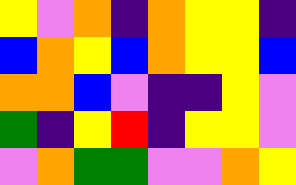[["yellow", "violet", "orange", "indigo", "orange", "yellow", "yellow", "indigo"], ["blue", "orange", "yellow", "blue", "orange", "yellow", "yellow", "blue"], ["orange", "orange", "blue", "violet", "indigo", "indigo", "yellow", "violet"], ["green", "indigo", "yellow", "red", "indigo", "yellow", "yellow", "violet"], ["violet", "orange", "green", "green", "violet", "violet", "orange", "yellow"]]